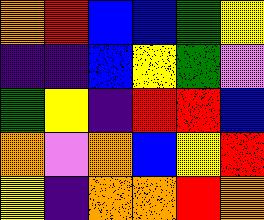[["orange", "red", "blue", "blue", "green", "yellow"], ["indigo", "indigo", "blue", "yellow", "green", "violet"], ["green", "yellow", "indigo", "red", "red", "blue"], ["orange", "violet", "orange", "blue", "yellow", "red"], ["yellow", "indigo", "orange", "orange", "red", "orange"]]